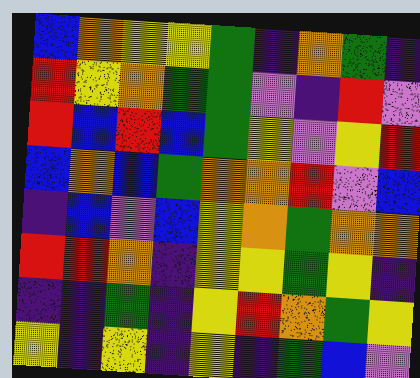[["blue", "orange", "yellow", "yellow", "green", "indigo", "orange", "green", "indigo"], ["red", "yellow", "orange", "green", "green", "violet", "indigo", "red", "violet"], ["red", "blue", "red", "blue", "green", "yellow", "violet", "yellow", "red"], ["blue", "orange", "blue", "green", "orange", "orange", "red", "violet", "blue"], ["indigo", "blue", "violet", "blue", "yellow", "orange", "green", "orange", "orange"], ["red", "red", "orange", "indigo", "yellow", "yellow", "green", "yellow", "indigo"], ["indigo", "indigo", "green", "indigo", "yellow", "red", "orange", "green", "yellow"], ["yellow", "indigo", "yellow", "indigo", "yellow", "indigo", "green", "blue", "violet"]]